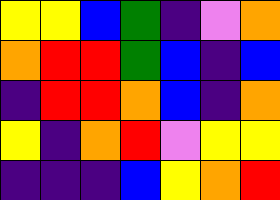[["yellow", "yellow", "blue", "green", "indigo", "violet", "orange"], ["orange", "red", "red", "green", "blue", "indigo", "blue"], ["indigo", "red", "red", "orange", "blue", "indigo", "orange"], ["yellow", "indigo", "orange", "red", "violet", "yellow", "yellow"], ["indigo", "indigo", "indigo", "blue", "yellow", "orange", "red"]]